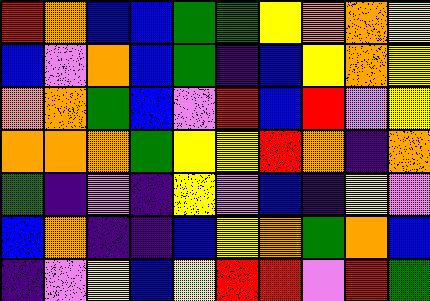[["red", "orange", "blue", "blue", "green", "green", "yellow", "orange", "orange", "yellow"], ["blue", "violet", "orange", "blue", "green", "indigo", "blue", "yellow", "orange", "yellow"], ["orange", "orange", "green", "blue", "violet", "red", "blue", "red", "violet", "yellow"], ["orange", "orange", "orange", "green", "yellow", "yellow", "red", "orange", "indigo", "orange"], ["green", "indigo", "violet", "indigo", "yellow", "violet", "blue", "indigo", "yellow", "violet"], ["blue", "orange", "indigo", "indigo", "blue", "yellow", "orange", "green", "orange", "blue"], ["indigo", "violet", "yellow", "blue", "yellow", "red", "red", "violet", "red", "green"]]